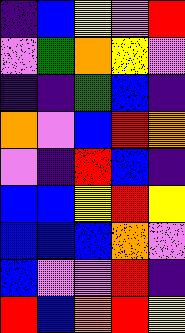[["indigo", "blue", "yellow", "violet", "red"], ["violet", "green", "orange", "yellow", "violet"], ["indigo", "indigo", "green", "blue", "indigo"], ["orange", "violet", "blue", "red", "orange"], ["violet", "indigo", "red", "blue", "indigo"], ["blue", "blue", "yellow", "red", "yellow"], ["blue", "blue", "blue", "orange", "violet"], ["blue", "violet", "violet", "red", "indigo"], ["red", "blue", "orange", "red", "yellow"]]